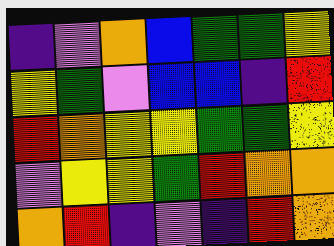[["indigo", "violet", "orange", "blue", "green", "green", "yellow"], ["yellow", "green", "violet", "blue", "blue", "indigo", "red"], ["red", "orange", "yellow", "yellow", "green", "green", "yellow"], ["violet", "yellow", "yellow", "green", "red", "orange", "orange"], ["orange", "red", "indigo", "violet", "indigo", "red", "orange"]]